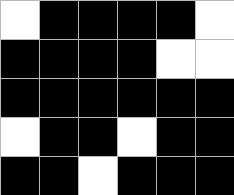[["white", "black", "black", "black", "black", "white"], ["black", "black", "black", "black", "white", "white"], ["black", "black", "black", "black", "black", "black"], ["white", "black", "black", "white", "black", "black"], ["black", "black", "white", "black", "black", "black"]]